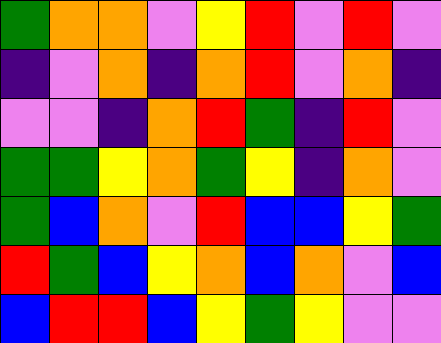[["green", "orange", "orange", "violet", "yellow", "red", "violet", "red", "violet"], ["indigo", "violet", "orange", "indigo", "orange", "red", "violet", "orange", "indigo"], ["violet", "violet", "indigo", "orange", "red", "green", "indigo", "red", "violet"], ["green", "green", "yellow", "orange", "green", "yellow", "indigo", "orange", "violet"], ["green", "blue", "orange", "violet", "red", "blue", "blue", "yellow", "green"], ["red", "green", "blue", "yellow", "orange", "blue", "orange", "violet", "blue"], ["blue", "red", "red", "blue", "yellow", "green", "yellow", "violet", "violet"]]